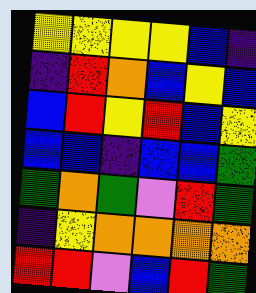[["yellow", "yellow", "yellow", "yellow", "blue", "indigo"], ["indigo", "red", "orange", "blue", "yellow", "blue"], ["blue", "red", "yellow", "red", "blue", "yellow"], ["blue", "blue", "indigo", "blue", "blue", "green"], ["green", "orange", "green", "violet", "red", "green"], ["indigo", "yellow", "orange", "orange", "orange", "orange"], ["red", "red", "violet", "blue", "red", "green"]]